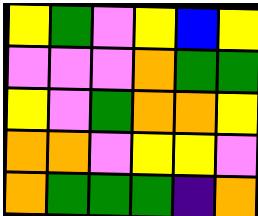[["yellow", "green", "violet", "yellow", "blue", "yellow"], ["violet", "violet", "violet", "orange", "green", "green"], ["yellow", "violet", "green", "orange", "orange", "yellow"], ["orange", "orange", "violet", "yellow", "yellow", "violet"], ["orange", "green", "green", "green", "indigo", "orange"]]